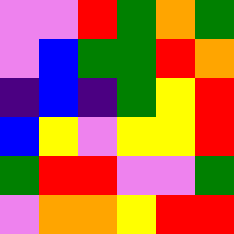[["violet", "violet", "red", "green", "orange", "green"], ["violet", "blue", "green", "green", "red", "orange"], ["indigo", "blue", "indigo", "green", "yellow", "red"], ["blue", "yellow", "violet", "yellow", "yellow", "red"], ["green", "red", "red", "violet", "violet", "green"], ["violet", "orange", "orange", "yellow", "red", "red"]]